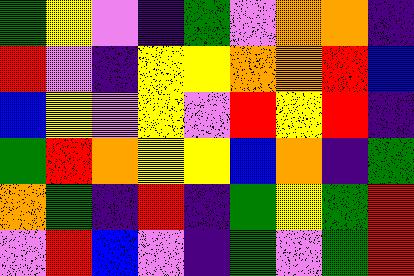[["green", "yellow", "violet", "indigo", "green", "violet", "orange", "orange", "indigo"], ["red", "violet", "indigo", "yellow", "yellow", "orange", "orange", "red", "blue"], ["blue", "yellow", "violet", "yellow", "violet", "red", "yellow", "red", "indigo"], ["green", "red", "orange", "yellow", "yellow", "blue", "orange", "indigo", "green"], ["orange", "green", "indigo", "red", "indigo", "green", "yellow", "green", "red"], ["violet", "red", "blue", "violet", "indigo", "green", "violet", "green", "red"]]